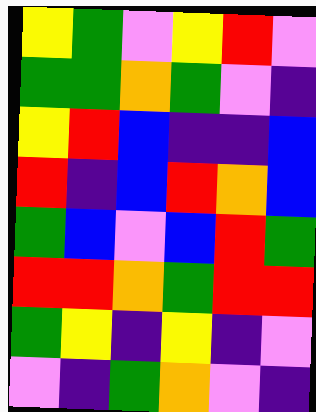[["yellow", "green", "violet", "yellow", "red", "violet"], ["green", "green", "orange", "green", "violet", "indigo"], ["yellow", "red", "blue", "indigo", "indigo", "blue"], ["red", "indigo", "blue", "red", "orange", "blue"], ["green", "blue", "violet", "blue", "red", "green"], ["red", "red", "orange", "green", "red", "red"], ["green", "yellow", "indigo", "yellow", "indigo", "violet"], ["violet", "indigo", "green", "orange", "violet", "indigo"]]